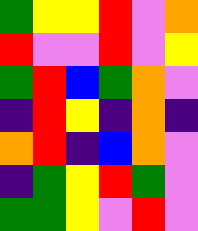[["green", "yellow", "yellow", "red", "violet", "orange"], ["red", "violet", "violet", "red", "violet", "yellow"], ["green", "red", "blue", "green", "orange", "violet"], ["indigo", "red", "yellow", "indigo", "orange", "indigo"], ["orange", "red", "indigo", "blue", "orange", "violet"], ["indigo", "green", "yellow", "red", "green", "violet"], ["green", "green", "yellow", "violet", "red", "violet"]]